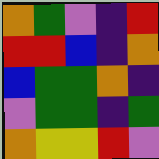[["orange", "green", "violet", "indigo", "red"], ["red", "red", "blue", "indigo", "orange"], ["blue", "green", "green", "orange", "indigo"], ["violet", "green", "green", "indigo", "green"], ["orange", "yellow", "yellow", "red", "violet"]]